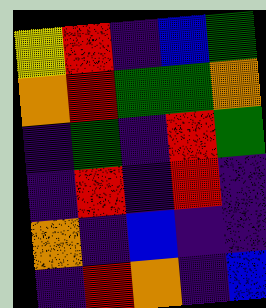[["yellow", "red", "indigo", "blue", "green"], ["orange", "red", "green", "green", "orange"], ["indigo", "green", "indigo", "red", "green"], ["indigo", "red", "indigo", "red", "indigo"], ["orange", "indigo", "blue", "indigo", "indigo"], ["indigo", "red", "orange", "indigo", "blue"]]